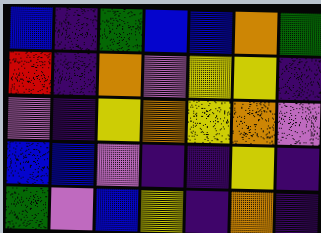[["blue", "indigo", "green", "blue", "blue", "orange", "green"], ["red", "indigo", "orange", "violet", "yellow", "yellow", "indigo"], ["violet", "indigo", "yellow", "orange", "yellow", "orange", "violet"], ["blue", "blue", "violet", "indigo", "indigo", "yellow", "indigo"], ["green", "violet", "blue", "yellow", "indigo", "orange", "indigo"]]